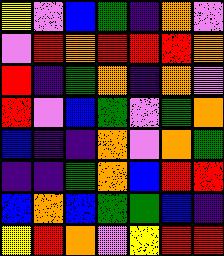[["yellow", "violet", "blue", "green", "indigo", "orange", "violet"], ["violet", "red", "orange", "red", "red", "red", "orange"], ["red", "indigo", "green", "orange", "indigo", "orange", "violet"], ["red", "violet", "blue", "green", "violet", "green", "orange"], ["blue", "indigo", "indigo", "orange", "violet", "orange", "green"], ["indigo", "indigo", "green", "orange", "blue", "red", "red"], ["blue", "orange", "blue", "green", "green", "blue", "indigo"], ["yellow", "red", "orange", "violet", "yellow", "red", "red"]]